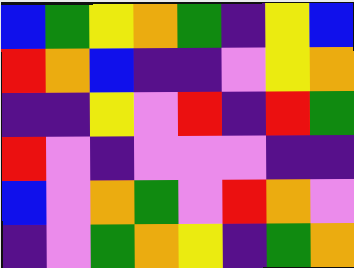[["blue", "green", "yellow", "orange", "green", "indigo", "yellow", "blue"], ["red", "orange", "blue", "indigo", "indigo", "violet", "yellow", "orange"], ["indigo", "indigo", "yellow", "violet", "red", "indigo", "red", "green"], ["red", "violet", "indigo", "violet", "violet", "violet", "indigo", "indigo"], ["blue", "violet", "orange", "green", "violet", "red", "orange", "violet"], ["indigo", "violet", "green", "orange", "yellow", "indigo", "green", "orange"]]